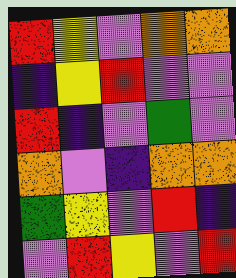[["red", "yellow", "violet", "orange", "orange"], ["indigo", "yellow", "red", "violet", "violet"], ["red", "indigo", "violet", "green", "violet"], ["orange", "violet", "indigo", "orange", "orange"], ["green", "yellow", "violet", "red", "indigo"], ["violet", "red", "yellow", "violet", "red"]]